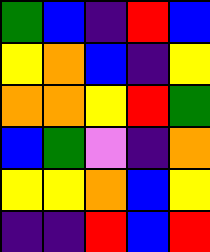[["green", "blue", "indigo", "red", "blue"], ["yellow", "orange", "blue", "indigo", "yellow"], ["orange", "orange", "yellow", "red", "green"], ["blue", "green", "violet", "indigo", "orange"], ["yellow", "yellow", "orange", "blue", "yellow"], ["indigo", "indigo", "red", "blue", "red"]]